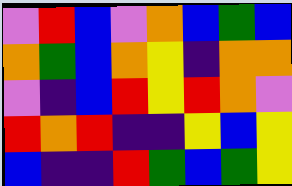[["violet", "red", "blue", "violet", "orange", "blue", "green", "blue"], ["orange", "green", "blue", "orange", "yellow", "indigo", "orange", "orange"], ["violet", "indigo", "blue", "red", "yellow", "red", "orange", "violet"], ["red", "orange", "red", "indigo", "indigo", "yellow", "blue", "yellow"], ["blue", "indigo", "indigo", "red", "green", "blue", "green", "yellow"]]